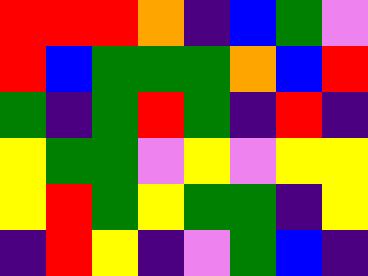[["red", "red", "red", "orange", "indigo", "blue", "green", "violet"], ["red", "blue", "green", "green", "green", "orange", "blue", "red"], ["green", "indigo", "green", "red", "green", "indigo", "red", "indigo"], ["yellow", "green", "green", "violet", "yellow", "violet", "yellow", "yellow"], ["yellow", "red", "green", "yellow", "green", "green", "indigo", "yellow"], ["indigo", "red", "yellow", "indigo", "violet", "green", "blue", "indigo"]]